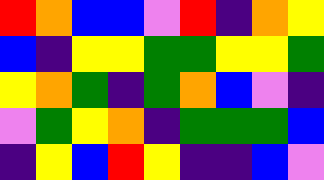[["red", "orange", "blue", "blue", "violet", "red", "indigo", "orange", "yellow"], ["blue", "indigo", "yellow", "yellow", "green", "green", "yellow", "yellow", "green"], ["yellow", "orange", "green", "indigo", "green", "orange", "blue", "violet", "indigo"], ["violet", "green", "yellow", "orange", "indigo", "green", "green", "green", "blue"], ["indigo", "yellow", "blue", "red", "yellow", "indigo", "indigo", "blue", "violet"]]